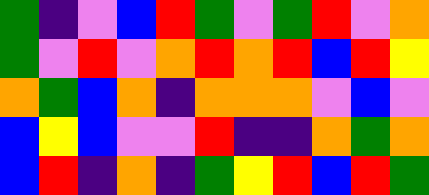[["green", "indigo", "violet", "blue", "red", "green", "violet", "green", "red", "violet", "orange"], ["green", "violet", "red", "violet", "orange", "red", "orange", "red", "blue", "red", "yellow"], ["orange", "green", "blue", "orange", "indigo", "orange", "orange", "orange", "violet", "blue", "violet"], ["blue", "yellow", "blue", "violet", "violet", "red", "indigo", "indigo", "orange", "green", "orange"], ["blue", "red", "indigo", "orange", "indigo", "green", "yellow", "red", "blue", "red", "green"]]